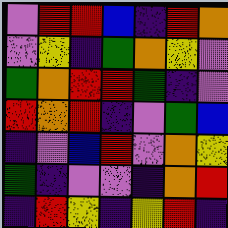[["violet", "red", "red", "blue", "indigo", "red", "orange"], ["violet", "yellow", "indigo", "green", "orange", "yellow", "violet"], ["green", "orange", "red", "red", "green", "indigo", "violet"], ["red", "orange", "red", "indigo", "violet", "green", "blue"], ["indigo", "violet", "blue", "red", "violet", "orange", "yellow"], ["green", "indigo", "violet", "violet", "indigo", "orange", "red"], ["indigo", "red", "yellow", "indigo", "yellow", "red", "indigo"]]